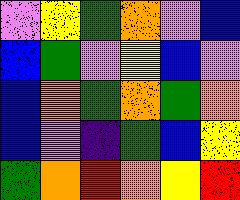[["violet", "yellow", "green", "orange", "violet", "blue"], ["blue", "green", "violet", "yellow", "blue", "violet"], ["blue", "orange", "green", "orange", "green", "orange"], ["blue", "violet", "indigo", "green", "blue", "yellow"], ["green", "orange", "red", "orange", "yellow", "red"]]